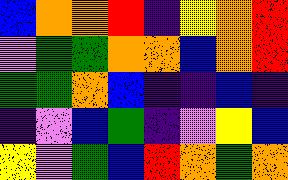[["blue", "orange", "orange", "red", "indigo", "yellow", "orange", "red"], ["violet", "green", "green", "orange", "orange", "blue", "orange", "red"], ["green", "green", "orange", "blue", "indigo", "indigo", "blue", "indigo"], ["indigo", "violet", "blue", "green", "indigo", "violet", "yellow", "blue"], ["yellow", "violet", "green", "blue", "red", "orange", "green", "orange"]]